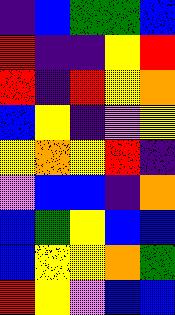[["indigo", "blue", "green", "green", "blue"], ["red", "indigo", "indigo", "yellow", "red"], ["red", "indigo", "red", "yellow", "orange"], ["blue", "yellow", "indigo", "violet", "yellow"], ["yellow", "orange", "yellow", "red", "indigo"], ["violet", "blue", "blue", "indigo", "orange"], ["blue", "green", "yellow", "blue", "blue"], ["blue", "yellow", "yellow", "orange", "green"], ["red", "yellow", "violet", "blue", "blue"]]